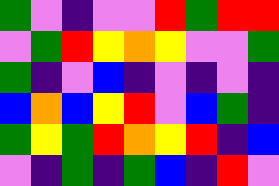[["green", "violet", "indigo", "violet", "violet", "red", "green", "red", "red"], ["violet", "green", "red", "yellow", "orange", "yellow", "violet", "violet", "green"], ["green", "indigo", "violet", "blue", "indigo", "violet", "indigo", "violet", "indigo"], ["blue", "orange", "blue", "yellow", "red", "violet", "blue", "green", "indigo"], ["green", "yellow", "green", "red", "orange", "yellow", "red", "indigo", "blue"], ["violet", "indigo", "green", "indigo", "green", "blue", "indigo", "red", "violet"]]